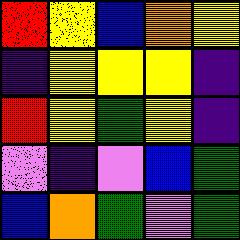[["red", "yellow", "blue", "orange", "yellow"], ["indigo", "yellow", "yellow", "yellow", "indigo"], ["red", "yellow", "green", "yellow", "indigo"], ["violet", "indigo", "violet", "blue", "green"], ["blue", "orange", "green", "violet", "green"]]